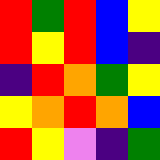[["red", "green", "red", "blue", "yellow"], ["red", "yellow", "red", "blue", "indigo"], ["indigo", "red", "orange", "green", "yellow"], ["yellow", "orange", "red", "orange", "blue"], ["red", "yellow", "violet", "indigo", "green"]]